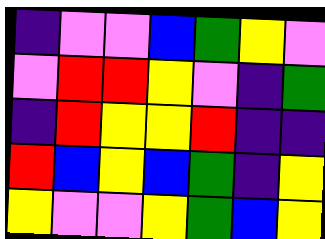[["indigo", "violet", "violet", "blue", "green", "yellow", "violet"], ["violet", "red", "red", "yellow", "violet", "indigo", "green"], ["indigo", "red", "yellow", "yellow", "red", "indigo", "indigo"], ["red", "blue", "yellow", "blue", "green", "indigo", "yellow"], ["yellow", "violet", "violet", "yellow", "green", "blue", "yellow"]]